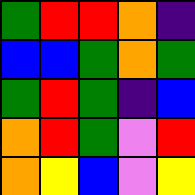[["green", "red", "red", "orange", "indigo"], ["blue", "blue", "green", "orange", "green"], ["green", "red", "green", "indigo", "blue"], ["orange", "red", "green", "violet", "red"], ["orange", "yellow", "blue", "violet", "yellow"]]